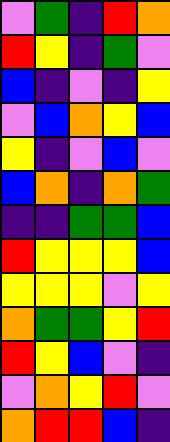[["violet", "green", "indigo", "red", "orange"], ["red", "yellow", "indigo", "green", "violet"], ["blue", "indigo", "violet", "indigo", "yellow"], ["violet", "blue", "orange", "yellow", "blue"], ["yellow", "indigo", "violet", "blue", "violet"], ["blue", "orange", "indigo", "orange", "green"], ["indigo", "indigo", "green", "green", "blue"], ["red", "yellow", "yellow", "yellow", "blue"], ["yellow", "yellow", "yellow", "violet", "yellow"], ["orange", "green", "green", "yellow", "red"], ["red", "yellow", "blue", "violet", "indigo"], ["violet", "orange", "yellow", "red", "violet"], ["orange", "red", "red", "blue", "indigo"]]